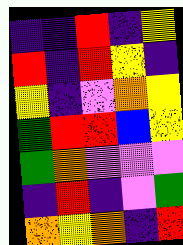[["indigo", "indigo", "red", "indigo", "yellow"], ["red", "indigo", "red", "yellow", "indigo"], ["yellow", "indigo", "violet", "orange", "yellow"], ["green", "red", "red", "blue", "yellow"], ["green", "orange", "violet", "violet", "violet"], ["indigo", "red", "indigo", "violet", "green"], ["orange", "yellow", "orange", "indigo", "red"]]